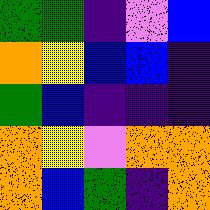[["green", "green", "indigo", "violet", "blue"], ["orange", "yellow", "blue", "blue", "indigo"], ["green", "blue", "indigo", "indigo", "indigo"], ["orange", "yellow", "violet", "orange", "orange"], ["orange", "blue", "green", "indigo", "orange"]]